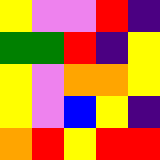[["yellow", "violet", "violet", "red", "indigo"], ["green", "green", "red", "indigo", "yellow"], ["yellow", "violet", "orange", "orange", "yellow"], ["yellow", "violet", "blue", "yellow", "indigo"], ["orange", "red", "yellow", "red", "red"]]